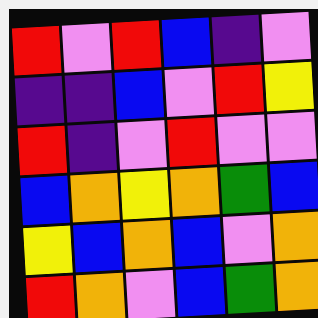[["red", "violet", "red", "blue", "indigo", "violet"], ["indigo", "indigo", "blue", "violet", "red", "yellow"], ["red", "indigo", "violet", "red", "violet", "violet"], ["blue", "orange", "yellow", "orange", "green", "blue"], ["yellow", "blue", "orange", "blue", "violet", "orange"], ["red", "orange", "violet", "blue", "green", "orange"]]